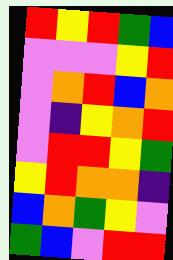[["red", "yellow", "red", "green", "blue"], ["violet", "violet", "violet", "yellow", "red"], ["violet", "orange", "red", "blue", "orange"], ["violet", "indigo", "yellow", "orange", "red"], ["violet", "red", "red", "yellow", "green"], ["yellow", "red", "orange", "orange", "indigo"], ["blue", "orange", "green", "yellow", "violet"], ["green", "blue", "violet", "red", "red"]]